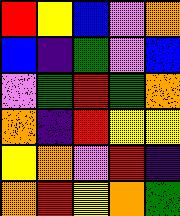[["red", "yellow", "blue", "violet", "orange"], ["blue", "indigo", "green", "violet", "blue"], ["violet", "green", "red", "green", "orange"], ["orange", "indigo", "red", "yellow", "yellow"], ["yellow", "orange", "violet", "red", "indigo"], ["orange", "red", "yellow", "orange", "green"]]